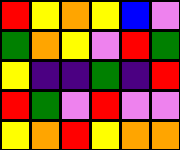[["red", "yellow", "orange", "yellow", "blue", "violet"], ["green", "orange", "yellow", "violet", "red", "green"], ["yellow", "indigo", "indigo", "green", "indigo", "red"], ["red", "green", "violet", "red", "violet", "violet"], ["yellow", "orange", "red", "yellow", "orange", "orange"]]